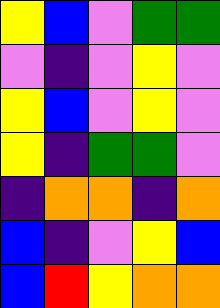[["yellow", "blue", "violet", "green", "green"], ["violet", "indigo", "violet", "yellow", "violet"], ["yellow", "blue", "violet", "yellow", "violet"], ["yellow", "indigo", "green", "green", "violet"], ["indigo", "orange", "orange", "indigo", "orange"], ["blue", "indigo", "violet", "yellow", "blue"], ["blue", "red", "yellow", "orange", "orange"]]